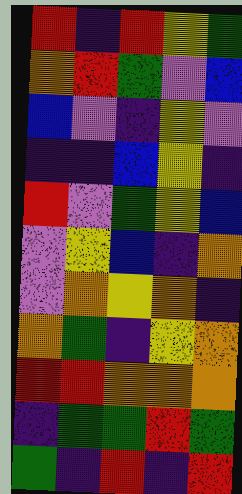[["red", "indigo", "red", "yellow", "green"], ["orange", "red", "green", "violet", "blue"], ["blue", "violet", "indigo", "yellow", "violet"], ["indigo", "indigo", "blue", "yellow", "indigo"], ["red", "violet", "green", "yellow", "blue"], ["violet", "yellow", "blue", "indigo", "orange"], ["violet", "orange", "yellow", "orange", "indigo"], ["orange", "green", "indigo", "yellow", "orange"], ["red", "red", "orange", "orange", "orange"], ["indigo", "green", "green", "red", "green"], ["green", "indigo", "red", "indigo", "red"]]